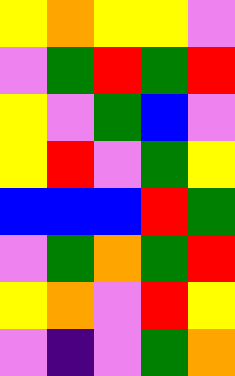[["yellow", "orange", "yellow", "yellow", "violet"], ["violet", "green", "red", "green", "red"], ["yellow", "violet", "green", "blue", "violet"], ["yellow", "red", "violet", "green", "yellow"], ["blue", "blue", "blue", "red", "green"], ["violet", "green", "orange", "green", "red"], ["yellow", "orange", "violet", "red", "yellow"], ["violet", "indigo", "violet", "green", "orange"]]